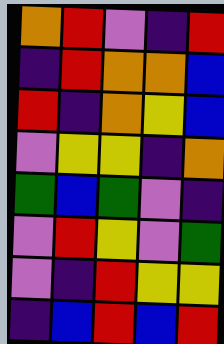[["orange", "red", "violet", "indigo", "red"], ["indigo", "red", "orange", "orange", "blue"], ["red", "indigo", "orange", "yellow", "blue"], ["violet", "yellow", "yellow", "indigo", "orange"], ["green", "blue", "green", "violet", "indigo"], ["violet", "red", "yellow", "violet", "green"], ["violet", "indigo", "red", "yellow", "yellow"], ["indigo", "blue", "red", "blue", "red"]]